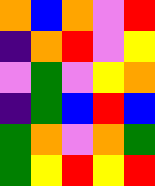[["orange", "blue", "orange", "violet", "red"], ["indigo", "orange", "red", "violet", "yellow"], ["violet", "green", "violet", "yellow", "orange"], ["indigo", "green", "blue", "red", "blue"], ["green", "orange", "violet", "orange", "green"], ["green", "yellow", "red", "yellow", "red"]]